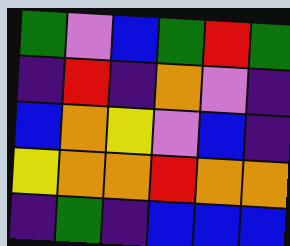[["green", "violet", "blue", "green", "red", "green"], ["indigo", "red", "indigo", "orange", "violet", "indigo"], ["blue", "orange", "yellow", "violet", "blue", "indigo"], ["yellow", "orange", "orange", "red", "orange", "orange"], ["indigo", "green", "indigo", "blue", "blue", "blue"]]